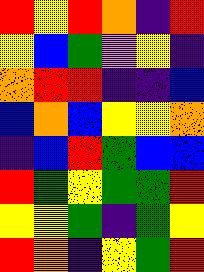[["red", "yellow", "red", "orange", "indigo", "red"], ["yellow", "blue", "green", "violet", "yellow", "indigo"], ["orange", "red", "red", "indigo", "indigo", "blue"], ["blue", "orange", "blue", "yellow", "yellow", "orange"], ["indigo", "blue", "red", "green", "blue", "blue"], ["red", "green", "yellow", "green", "green", "red"], ["yellow", "yellow", "green", "indigo", "green", "yellow"], ["red", "orange", "indigo", "yellow", "green", "red"]]